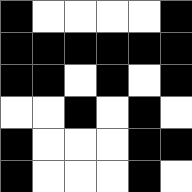[["black", "white", "white", "white", "white", "black"], ["black", "black", "black", "black", "black", "black"], ["black", "black", "white", "black", "white", "black"], ["white", "white", "black", "white", "black", "white"], ["black", "white", "white", "white", "black", "black"], ["black", "white", "white", "white", "black", "white"]]